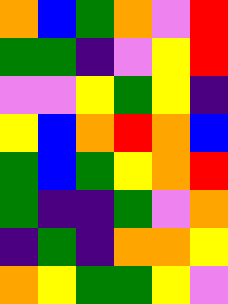[["orange", "blue", "green", "orange", "violet", "red"], ["green", "green", "indigo", "violet", "yellow", "red"], ["violet", "violet", "yellow", "green", "yellow", "indigo"], ["yellow", "blue", "orange", "red", "orange", "blue"], ["green", "blue", "green", "yellow", "orange", "red"], ["green", "indigo", "indigo", "green", "violet", "orange"], ["indigo", "green", "indigo", "orange", "orange", "yellow"], ["orange", "yellow", "green", "green", "yellow", "violet"]]